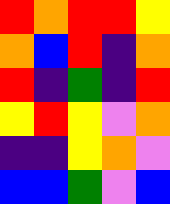[["red", "orange", "red", "red", "yellow"], ["orange", "blue", "red", "indigo", "orange"], ["red", "indigo", "green", "indigo", "red"], ["yellow", "red", "yellow", "violet", "orange"], ["indigo", "indigo", "yellow", "orange", "violet"], ["blue", "blue", "green", "violet", "blue"]]